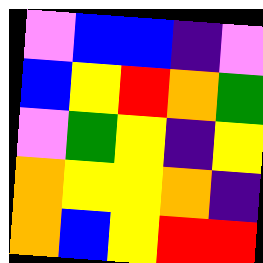[["violet", "blue", "blue", "indigo", "violet"], ["blue", "yellow", "red", "orange", "green"], ["violet", "green", "yellow", "indigo", "yellow"], ["orange", "yellow", "yellow", "orange", "indigo"], ["orange", "blue", "yellow", "red", "red"]]